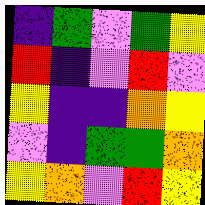[["indigo", "green", "violet", "green", "yellow"], ["red", "indigo", "violet", "red", "violet"], ["yellow", "indigo", "indigo", "orange", "yellow"], ["violet", "indigo", "green", "green", "orange"], ["yellow", "orange", "violet", "red", "yellow"]]